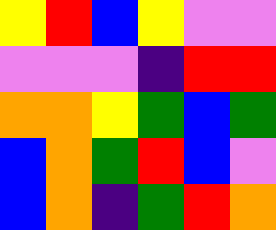[["yellow", "red", "blue", "yellow", "violet", "violet"], ["violet", "violet", "violet", "indigo", "red", "red"], ["orange", "orange", "yellow", "green", "blue", "green"], ["blue", "orange", "green", "red", "blue", "violet"], ["blue", "orange", "indigo", "green", "red", "orange"]]